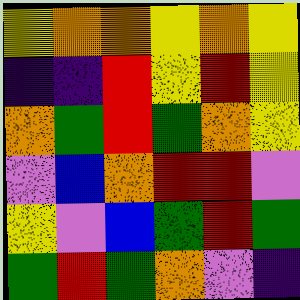[["yellow", "orange", "orange", "yellow", "orange", "yellow"], ["indigo", "indigo", "red", "yellow", "red", "yellow"], ["orange", "green", "red", "green", "orange", "yellow"], ["violet", "blue", "orange", "red", "red", "violet"], ["yellow", "violet", "blue", "green", "red", "green"], ["green", "red", "green", "orange", "violet", "indigo"]]